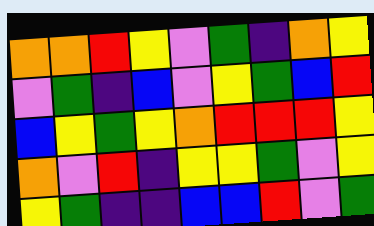[["orange", "orange", "red", "yellow", "violet", "green", "indigo", "orange", "yellow"], ["violet", "green", "indigo", "blue", "violet", "yellow", "green", "blue", "red"], ["blue", "yellow", "green", "yellow", "orange", "red", "red", "red", "yellow"], ["orange", "violet", "red", "indigo", "yellow", "yellow", "green", "violet", "yellow"], ["yellow", "green", "indigo", "indigo", "blue", "blue", "red", "violet", "green"]]